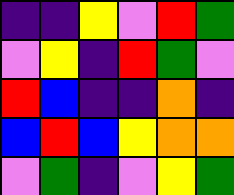[["indigo", "indigo", "yellow", "violet", "red", "green"], ["violet", "yellow", "indigo", "red", "green", "violet"], ["red", "blue", "indigo", "indigo", "orange", "indigo"], ["blue", "red", "blue", "yellow", "orange", "orange"], ["violet", "green", "indigo", "violet", "yellow", "green"]]